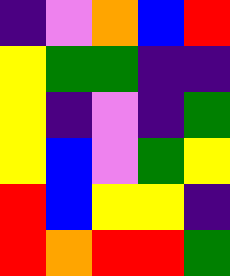[["indigo", "violet", "orange", "blue", "red"], ["yellow", "green", "green", "indigo", "indigo"], ["yellow", "indigo", "violet", "indigo", "green"], ["yellow", "blue", "violet", "green", "yellow"], ["red", "blue", "yellow", "yellow", "indigo"], ["red", "orange", "red", "red", "green"]]